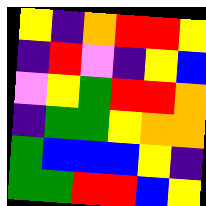[["yellow", "indigo", "orange", "red", "red", "yellow"], ["indigo", "red", "violet", "indigo", "yellow", "blue"], ["violet", "yellow", "green", "red", "red", "orange"], ["indigo", "green", "green", "yellow", "orange", "orange"], ["green", "blue", "blue", "blue", "yellow", "indigo"], ["green", "green", "red", "red", "blue", "yellow"]]